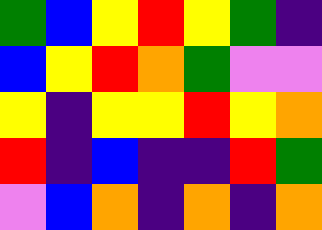[["green", "blue", "yellow", "red", "yellow", "green", "indigo"], ["blue", "yellow", "red", "orange", "green", "violet", "violet"], ["yellow", "indigo", "yellow", "yellow", "red", "yellow", "orange"], ["red", "indigo", "blue", "indigo", "indigo", "red", "green"], ["violet", "blue", "orange", "indigo", "orange", "indigo", "orange"]]